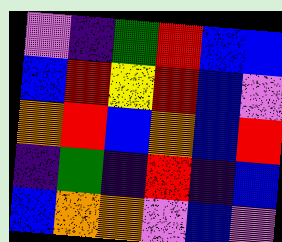[["violet", "indigo", "green", "red", "blue", "blue"], ["blue", "red", "yellow", "red", "blue", "violet"], ["orange", "red", "blue", "orange", "blue", "red"], ["indigo", "green", "indigo", "red", "indigo", "blue"], ["blue", "orange", "orange", "violet", "blue", "violet"]]